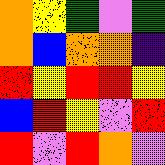[["orange", "yellow", "green", "violet", "green"], ["orange", "blue", "orange", "orange", "indigo"], ["red", "yellow", "red", "red", "yellow"], ["blue", "red", "yellow", "violet", "red"], ["red", "violet", "red", "orange", "violet"]]